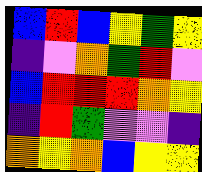[["blue", "red", "blue", "yellow", "green", "yellow"], ["indigo", "violet", "orange", "green", "red", "violet"], ["blue", "red", "red", "red", "orange", "yellow"], ["indigo", "red", "green", "violet", "violet", "indigo"], ["orange", "yellow", "orange", "blue", "yellow", "yellow"]]